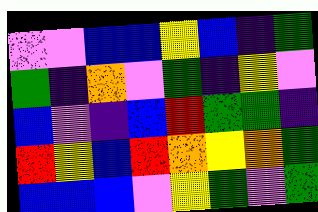[["violet", "violet", "blue", "blue", "yellow", "blue", "indigo", "green"], ["green", "indigo", "orange", "violet", "green", "indigo", "yellow", "violet"], ["blue", "violet", "indigo", "blue", "red", "green", "green", "indigo"], ["red", "yellow", "blue", "red", "orange", "yellow", "orange", "green"], ["blue", "blue", "blue", "violet", "yellow", "green", "violet", "green"]]